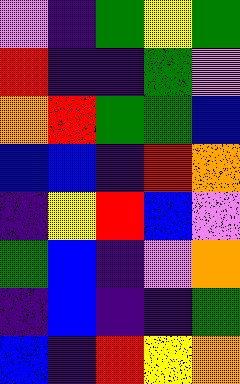[["violet", "indigo", "green", "yellow", "green"], ["red", "indigo", "indigo", "green", "violet"], ["orange", "red", "green", "green", "blue"], ["blue", "blue", "indigo", "red", "orange"], ["indigo", "yellow", "red", "blue", "violet"], ["green", "blue", "indigo", "violet", "orange"], ["indigo", "blue", "indigo", "indigo", "green"], ["blue", "indigo", "red", "yellow", "orange"]]